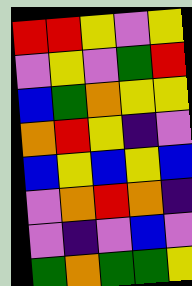[["red", "red", "yellow", "violet", "yellow"], ["violet", "yellow", "violet", "green", "red"], ["blue", "green", "orange", "yellow", "yellow"], ["orange", "red", "yellow", "indigo", "violet"], ["blue", "yellow", "blue", "yellow", "blue"], ["violet", "orange", "red", "orange", "indigo"], ["violet", "indigo", "violet", "blue", "violet"], ["green", "orange", "green", "green", "yellow"]]